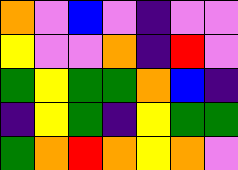[["orange", "violet", "blue", "violet", "indigo", "violet", "violet"], ["yellow", "violet", "violet", "orange", "indigo", "red", "violet"], ["green", "yellow", "green", "green", "orange", "blue", "indigo"], ["indigo", "yellow", "green", "indigo", "yellow", "green", "green"], ["green", "orange", "red", "orange", "yellow", "orange", "violet"]]